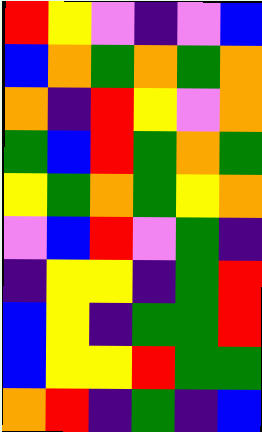[["red", "yellow", "violet", "indigo", "violet", "blue"], ["blue", "orange", "green", "orange", "green", "orange"], ["orange", "indigo", "red", "yellow", "violet", "orange"], ["green", "blue", "red", "green", "orange", "green"], ["yellow", "green", "orange", "green", "yellow", "orange"], ["violet", "blue", "red", "violet", "green", "indigo"], ["indigo", "yellow", "yellow", "indigo", "green", "red"], ["blue", "yellow", "indigo", "green", "green", "red"], ["blue", "yellow", "yellow", "red", "green", "green"], ["orange", "red", "indigo", "green", "indigo", "blue"]]